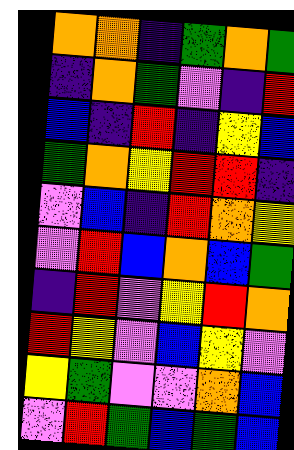[["orange", "orange", "indigo", "green", "orange", "green"], ["indigo", "orange", "green", "violet", "indigo", "red"], ["blue", "indigo", "red", "indigo", "yellow", "blue"], ["green", "orange", "yellow", "red", "red", "indigo"], ["violet", "blue", "indigo", "red", "orange", "yellow"], ["violet", "red", "blue", "orange", "blue", "green"], ["indigo", "red", "violet", "yellow", "red", "orange"], ["red", "yellow", "violet", "blue", "yellow", "violet"], ["yellow", "green", "violet", "violet", "orange", "blue"], ["violet", "red", "green", "blue", "green", "blue"]]